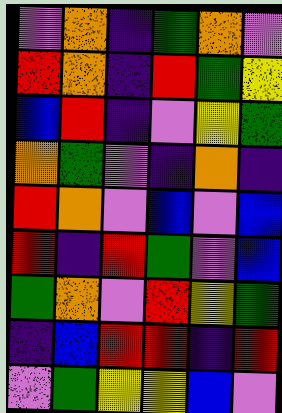[["violet", "orange", "indigo", "green", "orange", "violet"], ["red", "orange", "indigo", "red", "green", "yellow"], ["blue", "red", "indigo", "violet", "yellow", "green"], ["orange", "green", "violet", "indigo", "orange", "indigo"], ["red", "orange", "violet", "blue", "violet", "blue"], ["red", "indigo", "red", "green", "violet", "blue"], ["green", "orange", "violet", "red", "yellow", "green"], ["indigo", "blue", "red", "red", "indigo", "red"], ["violet", "green", "yellow", "yellow", "blue", "violet"]]